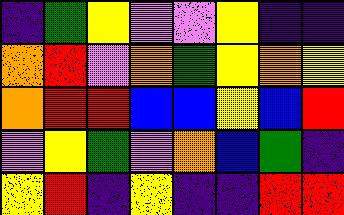[["indigo", "green", "yellow", "violet", "violet", "yellow", "indigo", "indigo"], ["orange", "red", "violet", "orange", "green", "yellow", "orange", "yellow"], ["orange", "red", "red", "blue", "blue", "yellow", "blue", "red"], ["violet", "yellow", "green", "violet", "orange", "blue", "green", "indigo"], ["yellow", "red", "indigo", "yellow", "indigo", "indigo", "red", "red"]]